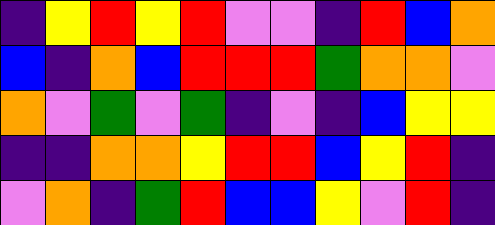[["indigo", "yellow", "red", "yellow", "red", "violet", "violet", "indigo", "red", "blue", "orange"], ["blue", "indigo", "orange", "blue", "red", "red", "red", "green", "orange", "orange", "violet"], ["orange", "violet", "green", "violet", "green", "indigo", "violet", "indigo", "blue", "yellow", "yellow"], ["indigo", "indigo", "orange", "orange", "yellow", "red", "red", "blue", "yellow", "red", "indigo"], ["violet", "orange", "indigo", "green", "red", "blue", "blue", "yellow", "violet", "red", "indigo"]]